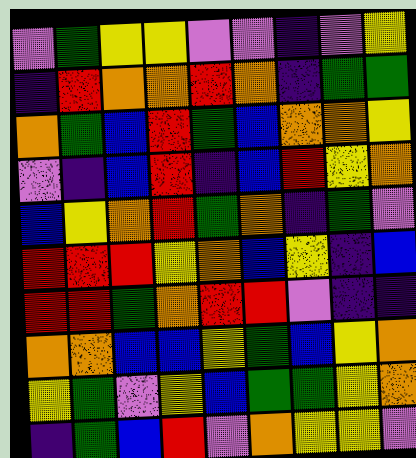[["violet", "green", "yellow", "yellow", "violet", "violet", "indigo", "violet", "yellow"], ["indigo", "red", "orange", "orange", "red", "orange", "indigo", "green", "green"], ["orange", "green", "blue", "red", "green", "blue", "orange", "orange", "yellow"], ["violet", "indigo", "blue", "red", "indigo", "blue", "red", "yellow", "orange"], ["blue", "yellow", "orange", "red", "green", "orange", "indigo", "green", "violet"], ["red", "red", "red", "yellow", "orange", "blue", "yellow", "indigo", "blue"], ["red", "red", "green", "orange", "red", "red", "violet", "indigo", "indigo"], ["orange", "orange", "blue", "blue", "yellow", "green", "blue", "yellow", "orange"], ["yellow", "green", "violet", "yellow", "blue", "green", "green", "yellow", "orange"], ["indigo", "green", "blue", "red", "violet", "orange", "yellow", "yellow", "violet"]]